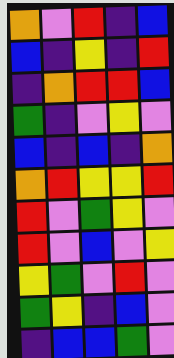[["orange", "violet", "red", "indigo", "blue"], ["blue", "indigo", "yellow", "indigo", "red"], ["indigo", "orange", "red", "red", "blue"], ["green", "indigo", "violet", "yellow", "violet"], ["blue", "indigo", "blue", "indigo", "orange"], ["orange", "red", "yellow", "yellow", "red"], ["red", "violet", "green", "yellow", "violet"], ["red", "violet", "blue", "violet", "yellow"], ["yellow", "green", "violet", "red", "violet"], ["green", "yellow", "indigo", "blue", "violet"], ["indigo", "blue", "blue", "green", "violet"]]